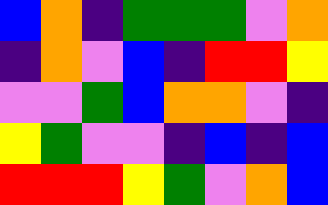[["blue", "orange", "indigo", "green", "green", "green", "violet", "orange"], ["indigo", "orange", "violet", "blue", "indigo", "red", "red", "yellow"], ["violet", "violet", "green", "blue", "orange", "orange", "violet", "indigo"], ["yellow", "green", "violet", "violet", "indigo", "blue", "indigo", "blue"], ["red", "red", "red", "yellow", "green", "violet", "orange", "blue"]]